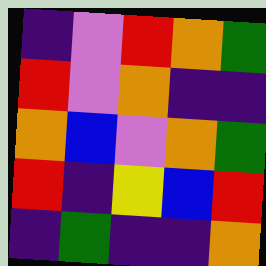[["indigo", "violet", "red", "orange", "green"], ["red", "violet", "orange", "indigo", "indigo"], ["orange", "blue", "violet", "orange", "green"], ["red", "indigo", "yellow", "blue", "red"], ["indigo", "green", "indigo", "indigo", "orange"]]